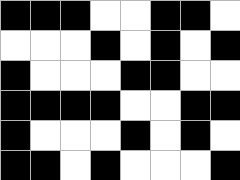[["black", "black", "black", "white", "white", "black", "black", "white"], ["white", "white", "white", "black", "white", "black", "white", "black"], ["black", "white", "white", "white", "black", "black", "white", "white"], ["black", "black", "black", "black", "white", "white", "black", "black"], ["black", "white", "white", "white", "black", "white", "black", "white"], ["black", "black", "white", "black", "white", "white", "white", "black"]]